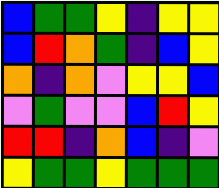[["blue", "green", "green", "yellow", "indigo", "yellow", "yellow"], ["blue", "red", "orange", "green", "indigo", "blue", "yellow"], ["orange", "indigo", "orange", "violet", "yellow", "yellow", "blue"], ["violet", "green", "violet", "violet", "blue", "red", "yellow"], ["red", "red", "indigo", "orange", "blue", "indigo", "violet"], ["yellow", "green", "green", "yellow", "green", "green", "green"]]